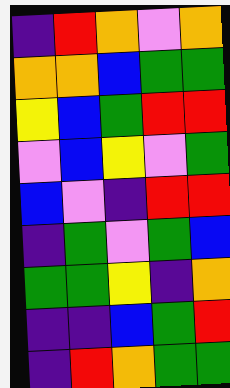[["indigo", "red", "orange", "violet", "orange"], ["orange", "orange", "blue", "green", "green"], ["yellow", "blue", "green", "red", "red"], ["violet", "blue", "yellow", "violet", "green"], ["blue", "violet", "indigo", "red", "red"], ["indigo", "green", "violet", "green", "blue"], ["green", "green", "yellow", "indigo", "orange"], ["indigo", "indigo", "blue", "green", "red"], ["indigo", "red", "orange", "green", "green"]]